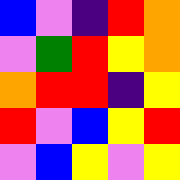[["blue", "violet", "indigo", "red", "orange"], ["violet", "green", "red", "yellow", "orange"], ["orange", "red", "red", "indigo", "yellow"], ["red", "violet", "blue", "yellow", "red"], ["violet", "blue", "yellow", "violet", "yellow"]]